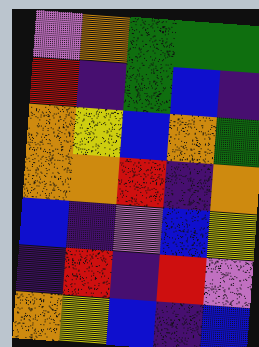[["violet", "orange", "green", "green", "green"], ["red", "indigo", "green", "blue", "indigo"], ["orange", "yellow", "blue", "orange", "green"], ["orange", "orange", "red", "indigo", "orange"], ["blue", "indigo", "violet", "blue", "yellow"], ["indigo", "red", "indigo", "red", "violet"], ["orange", "yellow", "blue", "indigo", "blue"]]